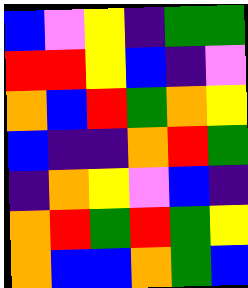[["blue", "violet", "yellow", "indigo", "green", "green"], ["red", "red", "yellow", "blue", "indigo", "violet"], ["orange", "blue", "red", "green", "orange", "yellow"], ["blue", "indigo", "indigo", "orange", "red", "green"], ["indigo", "orange", "yellow", "violet", "blue", "indigo"], ["orange", "red", "green", "red", "green", "yellow"], ["orange", "blue", "blue", "orange", "green", "blue"]]